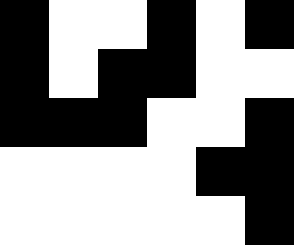[["black", "white", "white", "black", "white", "black"], ["black", "white", "black", "black", "white", "white"], ["black", "black", "black", "white", "white", "black"], ["white", "white", "white", "white", "black", "black"], ["white", "white", "white", "white", "white", "black"]]